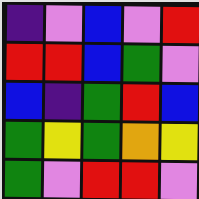[["indigo", "violet", "blue", "violet", "red"], ["red", "red", "blue", "green", "violet"], ["blue", "indigo", "green", "red", "blue"], ["green", "yellow", "green", "orange", "yellow"], ["green", "violet", "red", "red", "violet"]]